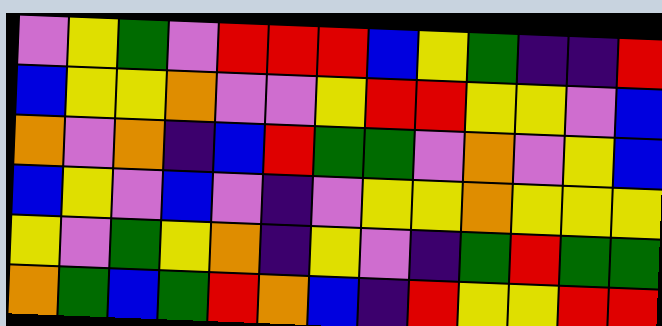[["violet", "yellow", "green", "violet", "red", "red", "red", "blue", "yellow", "green", "indigo", "indigo", "red"], ["blue", "yellow", "yellow", "orange", "violet", "violet", "yellow", "red", "red", "yellow", "yellow", "violet", "blue"], ["orange", "violet", "orange", "indigo", "blue", "red", "green", "green", "violet", "orange", "violet", "yellow", "blue"], ["blue", "yellow", "violet", "blue", "violet", "indigo", "violet", "yellow", "yellow", "orange", "yellow", "yellow", "yellow"], ["yellow", "violet", "green", "yellow", "orange", "indigo", "yellow", "violet", "indigo", "green", "red", "green", "green"], ["orange", "green", "blue", "green", "red", "orange", "blue", "indigo", "red", "yellow", "yellow", "red", "red"]]